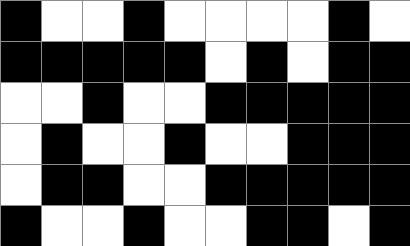[["black", "white", "white", "black", "white", "white", "white", "white", "black", "white"], ["black", "black", "black", "black", "black", "white", "black", "white", "black", "black"], ["white", "white", "black", "white", "white", "black", "black", "black", "black", "black"], ["white", "black", "white", "white", "black", "white", "white", "black", "black", "black"], ["white", "black", "black", "white", "white", "black", "black", "black", "black", "black"], ["black", "white", "white", "black", "white", "white", "black", "black", "white", "black"]]